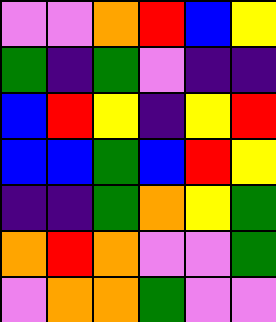[["violet", "violet", "orange", "red", "blue", "yellow"], ["green", "indigo", "green", "violet", "indigo", "indigo"], ["blue", "red", "yellow", "indigo", "yellow", "red"], ["blue", "blue", "green", "blue", "red", "yellow"], ["indigo", "indigo", "green", "orange", "yellow", "green"], ["orange", "red", "orange", "violet", "violet", "green"], ["violet", "orange", "orange", "green", "violet", "violet"]]